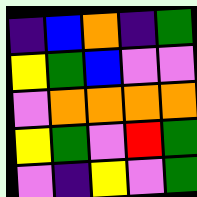[["indigo", "blue", "orange", "indigo", "green"], ["yellow", "green", "blue", "violet", "violet"], ["violet", "orange", "orange", "orange", "orange"], ["yellow", "green", "violet", "red", "green"], ["violet", "indigo", "yellow", "violet", "green"]]